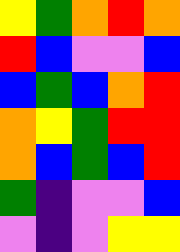[["yellow", "green", "orange", "red", "orange"], ["red", "blue", "violet", "violet", "blue"], ["blue", "green", "blue", "orange", "red"], ["orange", "yellow", "green", "red", "red"], ["orange", "blue", "green", "blue", "red"], ["green", "indigo", "violet", "violet", "blue"], ["violet", "indigo", "violet", "yellow", "yellow"]]